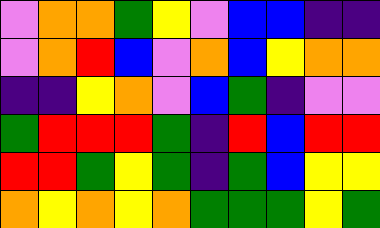[["violet", "orange", "orange", "green", "yellow", "violet", "blue", "blue", "indigo", "indigo"], ["violet", "orange", "red", "blue", "violet", "orange", "blue", "yellow", "orange", "orange"], ["indigo", "indigo", "yellow", "orange", "violet", "blue", "green", "indigo", "violet", "violet"], ["green", "red", "red", "red", "green", "indigo", "red", "blue", "red", "red"], ["red", "red", "green", "yellow", "green", "indigo", "green", "blue", "yellow", "yellow"], ["orange", "yellow", "orange", "yellow", "orange", "green", "green", "green", "yellow", "green"]]